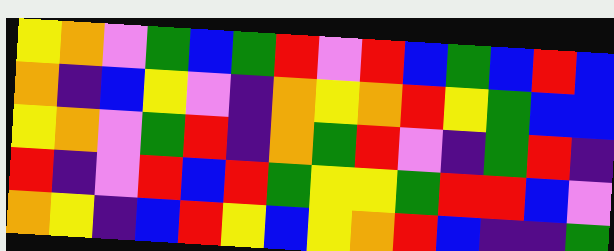[["yellow", "orange", "violet", "green", "blue", "green", "red", "violet", "red", "blue", "green", "blue", "red", "blue"], ["orange", "indigo", "blue", "yellow", "violet", "indigo", "orange", "yellow", "orange", "red", "yellow", "green", "blue", "blue"], ["yellow", "orange", "violet", "green", "red", "indigo", "orange", "green", "red", "violet", "indigo", "green", "red", "indigo"], ["red", "indigo", "violet", "red", "blue", "red", "green", "yellow", "yellow", "green", "red", "red", "blue", "violet"], ["orange", "yellow", "indigo", "blue", "red", "yellow", "blue", "yellow", "orange", "red", "blue", "indigo", "indigo", "green"]]